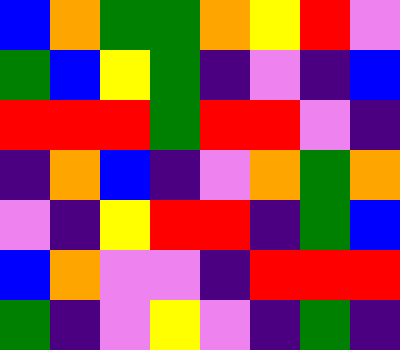[["blue", "orange", "green", "green", "orange", "yellow", "red", "violet"], ["green", "blue", "yellow", "green", "indigo", "violet", "indigo", "blue"], ["red", "red", "red", "green", "red", "red", "violet", "indigo"], ["indigo", "orange", "blue", "indigo", "violet", "orange", "green", "orange"], ["violet", "indigo", "yellow", "red", "red", "indigo", "green", "blue"], ["blue", "orange", "violet", "violet", "indigo", "red", "red", "red"], ["green", "indigo", "violet", "yellow", "violet", "indigo", "green", "indigo"]]